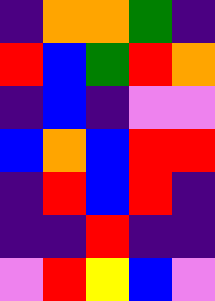[["indigo", "orange", "orange", "green", "indigo"], ["red", "blue", "green", "red", "orange"], ["indigo", "blue", "indigo", "violet", "violet"], ["blue", "orange", "blue", "red", "red"], ["indigo", "red", "blue", "red", "indigo"], ["indigo", "indigo", "red", "indigo", "indigo"], ["violet", "red", "yellow", "blue", "violet"]]